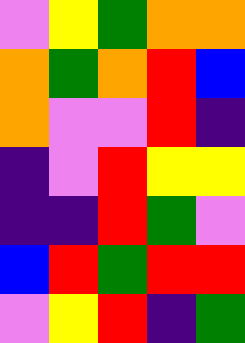[["violet", "yellow", "green", "orange", "orange"], ["orange", "green", "orange", "red", "blue"], ["orange", "violet", "violet", "red", "indigo"], ["indigo", "violet", "red", "yellow", "yellow"], ["indigo", "indigo", "red", "green", "violet"], ["blue", "red", "green", "red", "red"], ["violet", "yellow", "red", "indigo", "green"]]